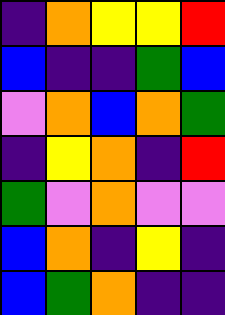[["indigo", "orange", "yellow", "yellow", "red"], ["blue", "indigo", "indigo", "green", "blue"], ["violet", "orange", "blue", "orange", "green"], ["indigo", "yellow", "orange", "indigo", "red"], ["green", "violet", "orange", "violet", "violet"], ["blue", "orange", "indigo", "yellow", "indigo"], ["blue", "green", "orange", "indigo", "indigo"]]